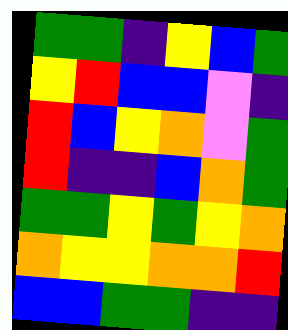[["green", "green", "indigo", "yellow", "blue", "green"], ["yellow", "red", "blue", "blue", "violet", "indigo"], ["red", "blue", "yellow", "orange", "violet", "green"], ["red", "indigo", "indigo", "blue", "orange", "green"], ["green", "green", "yellow", "green", "yellow", "orange"], ["orange", "yellow", "yellow", "orange", "orange", "red"], ["blue", "blue", "green", "green", "indigo", "indigo"]]